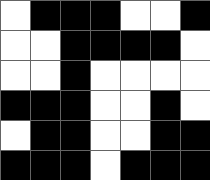[["white", "black", "black", "black", "white", "white", "black"], ["white", "white", "black", "black", "black", "black", "white"], ["white", "white", "black", "white", "white", "white", "white"], ["black", "black", "black", "white", "white", "black", "white"], ["white", "black", "black", "white", "white", "black", "black"], ["black", "black", "black", "white", "black", "black", "black"]]